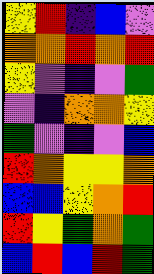[["yellow", "red", "indigo", "blue", "violet"], ["orange", "orange", "red", "orange", "red"], ["yellow", "violet", "indigo", "violet", "green"], ["violet", "indigo", "orange", "orange", "yellow"], ["green", "violet", "indigo", "violet", "blue"], ["red", "orange", "yellow", "yellow", "orange"], ["blue", "blue", "yellow", "orange", "red"], ["red", "yellow", "green", "orange", "green"], ["blue", "red", "blue", "red", "green"]]